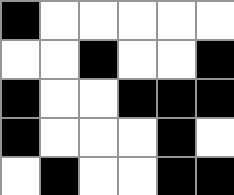[["black", "white", "white", "white", "white", "white"], ["white", "white", "black", "white", "white", "black"], ["black", "white", "white", "black", "black", "black"], ["black", "white", "white", "white", "black", "white"], ["white", "black", "white", "white", "black", "black"]]